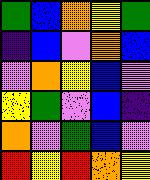[["green", "blue", "orange", "yellow", "green"], ["indigo", "blue", "violet", "orange", "blue"], ["violet", "orange", "yellow", "blue", "violet"], ["yellow", "green", "violet", "blue", "indigo"], ["orange", "violet", "green", "blue", "violet"], ["red", "yellow", "red", "orange", "yellow"]]